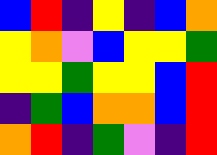[["blue", "red", "indigo", "yellow", "indigo", "blue", "orange"], ["yellow", "orange", "violet", "blue", "yellow", "yellow", "green"], ["yellow", "yellow", "green", "yellow", "yellow", "blue", "red"], ["indigo", "green", "blue", "orange", "orange", "blue", "red"], ["orange", "red", "indigo", "green", "violet", "indigo", "red"]]